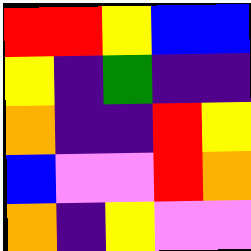[["red", "red", "yellow", "blue", "blue"], ["yellow", "indigo", "green", "indigo", "indigo"], ["orange", "indigo", "indigo", "red", "yellow"], ["blue", "violet", "violet", "red", "orange"], ["orange", "indigo", "yellow", "violet", "violet"]]